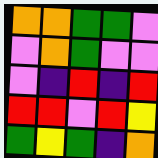[["orange", "orange", "green", "green", "violet"], ["violet", "orange", "green", "violet", "violet"], ["violet", "indigo", "red", "indigo", "red"], ["red", "red", "violet", "red", "yellow"], ["green", "yellow", "green", "indigo", "orange"]]